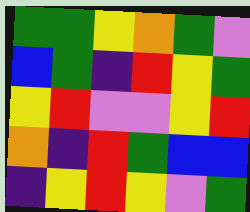[["green", "green", "yellow", "orange", "green", "violet"], ["blue", "green", "indigo", "red", "yellow", "green"], ["yellow", "red", "violet", "violet", "yellow", "red"], ["orange", "indigo", "red", "green", "blue", "blue"], ["indigo", "yellow", "red", "yellow", "violet", "green"]]